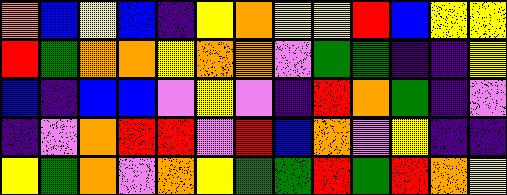[["orange", "blue", "yellow", "blue", "indigo", "yellow", "orange", "yellow", "yellow", "red", "blue", "yellow", "yellow"], ["red", "green", "orange", "orange", "yellow", "orange", "orange", "violet", "green", "green", "indigo", "indigo", "yellow"], ["blue", "indigo", "blue", "blue", "violet", "yellow", "violet", "indigo", "red", "orange", "green", "indigo", "violet"], ["indigo", "violet", "orange", "red", "red", "violet", "red", "blue", "orange", "violet", "yellow", "indigo", "indigo"], ["yellow", "green", "orange", "violet", "orange", "yellow", "green", "green", "red", "green", "red", "orange", "yellow"]]